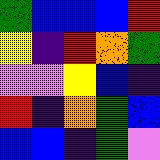[["green", "blue", "blue", "blue", "red"], ["yellow", "indigo", "red", "orange", "green"], ["violet", "violet", "yellow", "blue", "indigo"], ["red", "indigo", "orange", "green", "blue"], ["blue", "blue", "indigo", "green", "violet"]]